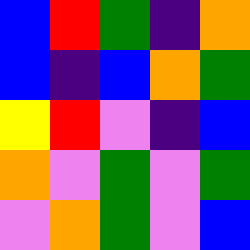[["blue", "red", "green", "indigo", "orange"], ["blue", "indigo", "blue", "orange", "green"], ["yellow", "red", "violet", "indigo", "blue"], ["orange", "violet", "green", "violet", "green"], ["violet", "orange", "green", "violet", "blue"]]